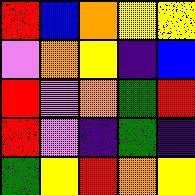[["red", "blue", "orange", "yellow", "yellow"], ["violet", "orange", "yellow", "indigo", "blue"], ["red", "violet", "orange", "green", "red"], ["red", "violet", "indigo", "green", "indigo"], ["green", "yellow", "red", "orange", "yellow"]]